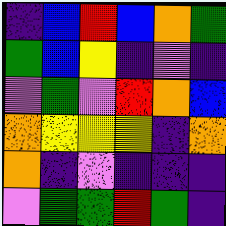[["indigo", "blue", "red", "blue", "orange", "green"], ["green", "blue", "yellow", "indigo", "violet", "indigo"], ["violet", "green", "violet", "red", "orange", "blue"], ["orange", "yellow", "yellow", "yellow", "indigo", "orange"], ["orange", "indigo", "violet", "indigo", "indigo", "indigo"], ["violet", "green", "green", "red", "green", "indigo"]]